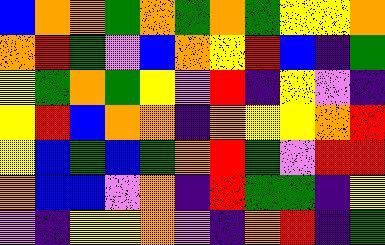[["blue", "orange", "orange", "green", "orange", "green", "orange", "green", "yellow", "yellow", "orange"], ["orange", "red", "green", "violet", "blue", "orange", "yellow", "red", "blue", "indigo", "green"], ["yellow", "green", "orange", "green", "yellow", "violet", "red", "indigo", "yellow", "violet", "indigo"], ["yellow", "red", "blue", "orange", "orange", "indigo", "orange", "yellow", "yellow", "orange", "red"], ["yellow", "blue", "green", "blue", "green", "orange", "red", "green", "violet", "red", "red"], ["orange", "blue", "blue", "violet", "orange", "indigo", "red", "green", "green", "indigo", "yellow"], ["violet", "indigo", "yellow", "yellow", "orange", "violet", "indigo", "orange", "red", "indigo", "green"]]